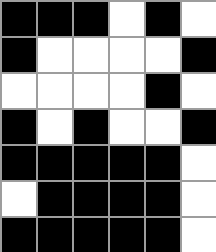[["black", "black", "black", "white", "black", "white"], ["black", "white", "white", "white", "white", "black"], ["white", "white", "white", "white", "black", "white"], ["black", "white", "black", "white", "white", "black"], ["black", "black", "black", "black", "black", "white"], ["white", "black", "black", "black", "black", "white"], ["black", "black", "black", "black", "black", "white"]]